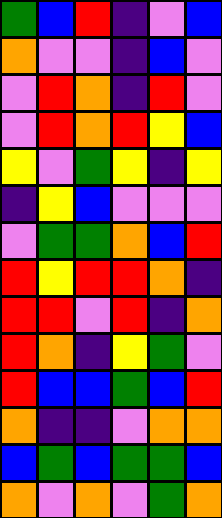[["green", "blue", "red", "indigo", "violet", "blue"], ["orange", "violet", "violet", "indigo", "blue", "violet"], ["violet", "red", "orange", "indigo", "red", "violet"], ["violet", "red", "orange", "red", "yellow", "blue"], ["yellow", "violet", "green", "yellow", "indigo", "yellow"], ["indigo", "yellow", "blue", "violet", "violet", "violet"], ["violet", "green", "green", "orange", "blue", "red"], ["red", "yellow", "red", "red", "orange", "indigo"], ["red", "red", "violet", "red", "indigo", "orange"], ["red", "orange", "indigo", "yellow", "green", "violet"], ["red", "blue", "blue", "green", "blue", "red"], ["orange", "indigo", "indigo", "violet", "orange", "orange"], ["blue", "green", "blue", "green", "green", "blue"], ["orange", "violet", "orange", "violet", "green", "orange"]]